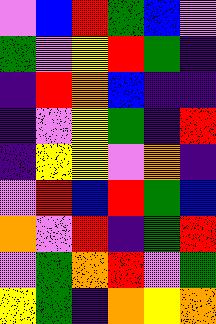[["violet", "blue", "red", "green", "blue", "violet"], ["green", "violet", "yellow", "red", "green", "indigo"], ["indigo", "red", "orange", "blue", "indigo", "indigo"], ["indigo", "violet", "yellow", "green", "indigo", "red"], ["indigo", "yellow", "yellow", "violet", "orange", "indigo"], ["violet", "red", "blue", "red", "green", "blue"], ["orange", "violet", "red", "indigo", "green", "red"], ["violet", "green", "orange", "red", "violet", "green"], ["yellow", "green", "indigo", "orange", "yellow", "orange"]]